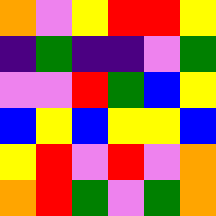[["orange", "violet", "yellow", "red", "red", "yellow"], ["indigo", "green", "indigo", "indigo", "violet", "green"], ["violet", "violet", "red", "green", "blue", "yellow"], ["blue", "yellow", "blue", "yellow", "yellow", "blue"], ["yellow", "red", "violet", "red", "violet", "orange"], ["orange", "red", "green", "violet", "green", "orange"]]